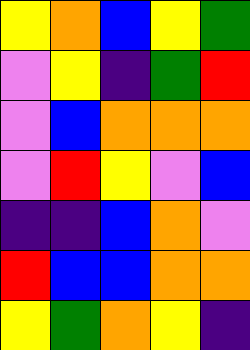[["yellow", "orange", "blue", "yellow", "green"], ["violet", "yellow", "indigo", "green", "red"], ["violet", "blue", "orange", "orange", "orange"], ["violet", "red", "yellow", "violet", "blue"], ["indigo", "indigo", "blue", "orange", "violet"], ["red", "blue", "blue", "orange", "orange"], ["yellow", "green", "orange", "yellow", "indigo"]]